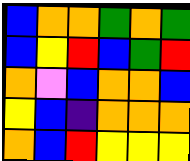[["blue", "orange", "orange", "green", "orange", "green"], ["blue", "yellow", "red", "blue", "green", "red"], ["orange", "violet", "blue", "orange", "orange", "blue"], ["yellow", "blue", "indigo", "orange", "orange", "orange"], ["orange", "blue", "red", "yellow", "yellow", "yellow"]]